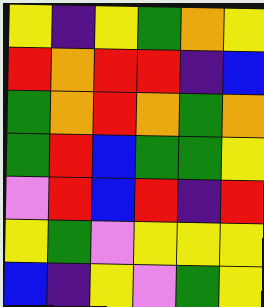[["yellow", "indigo", "yellow", "green", "orange", "yellow"], ["red", "orange", "red", "red", "indigo", "blue"], ["green", "orange", "red", "orange", "green", "orange"], ["green", "red", "blue", "green", "green", "yellow"], ["violet", "red", "blue", "red", "indigo", "red"], ["yellow", "green", "violet", "yellow", "yellow", "yellow"], ["blue", "indigo", "yellow", "violet", "green", "yellow"]]